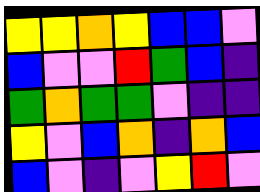[["yellow", "yellow", "orange", "yellow", "blue", "blue", "violet"], ["blue", "violet", "violet", "red", "green", "blue", "indigo"], ["green", "orange", "green", "green", "violet", "indigo", "indigo"], ["yellow", "violet", "blue", "orange", "indigo", "orange", "blue"], ["blue", "violet", "indigo", "violet", "yellow", "red", "violet"]]